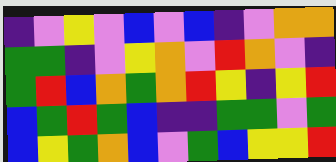[["indigo", "violet", "yellow", "violet", "blue", "violet", "blue", "indigo", "violet", "orange", "orange"], ["green", "green", "indigo", "violet", "yellow", "orange", "violet", "red", "orange", "violet", "indigo"], ["green", "red", "blue", "orange", "green", "orange", "red", "yellow", "indigo", "yellow", "red"], ["blue", "green", "red", "green", "blue", "indigo", "indigo", "green", "green", "violet", "green"], ["blue", "yellow", "green", "orange", "blue", "violet", "green", "blue", "yellow", "yellow", "red"]]